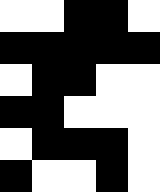[["white", "white", "black", "black", "white"], ["black", "black", "black", "black", "black"], ["white", "black", "black", "white", "white"], ["black", "black", "white", "white", "white"], ["white", "black", "black", "black", "white"], ["black", "white", "white", "black", "white"]]